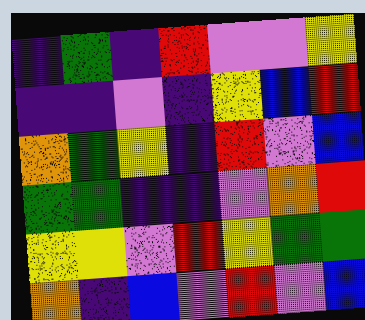[["indigo", "green", "indigo", "red", "violet", "violet", "yellow"], ["indigo", "indigo", "violet", "indigo", "yellow", "blue", "red"], ["orange", "green", "yellow", "indigo", "red", "violet", "blue"], ["green", "green", "indigo", "indigo", "violet", "orange", "red"], ["yellow", "yellow", "violet", "red", "yellow", "green", "green"], ["orange", "indigo", "blue", "violet", "red", "violet", "blue"]]